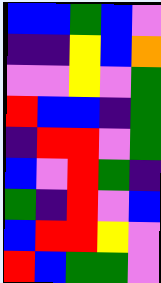[["blue", "blue", "green", "blue", "violet"], ["indigo", "indigo", "yellow", "blue", "orange"], ["violet", "violet", "yellow", "violet", "green"], ["red", "blue", "blue", "indigo", "green"], ["indigo", "red", "red", "violet", "green"], ["blue", "violet", "red", "green", "indigo"], ["green", "indigo", "red", "violet", "blue"], ["blue", "red", "red", "yellow", "violet"], ["red", "blue", "green", "green", "violet"]]